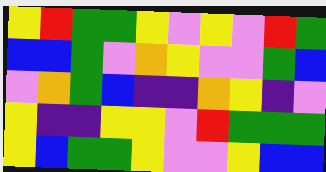[["yellow", "red", "green", "green", "yellow", "violet", "yellow", "violet", "red", "green"], ["blue", "blue", "green", "violet", "orange", "yellow", "violet", "violet", "green", "blue"], ["violet", "orange", "green", "blue", "indigo", "indigo", "orange", "yellow", "indigo", "violet"], ["yellow", "indigo", "indigo", "yellow", "yellow", "violet", "red", "green", "green", "green"], ["yellow", "blue", "green", "green", "yellow", "violet", "violet", "yellow", "blue", "blue"]]